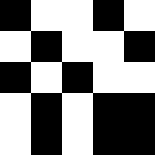[["black", "white", "white", "black", "white"], ["white", "black", "white", "white", "black"], ["black", "white", "black", "white", "white"], ["white", "black", "white", "black", "black"], ["white", "black", "white", "black", "black"]]